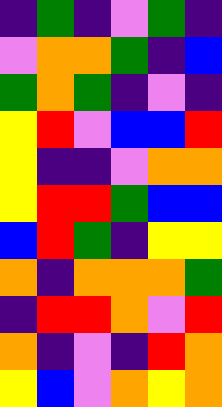[["indigo", "green", "indigo", "violet", "green", "indigo"], ["violet", "orange", "orange", "green", "indigo", "blue"], ["green", "orange", "green", "indigo", "violet", "indigo"], ["yellow", "red", "violet", "blue", "blue", "red"], ["yellow", "indigo", "indigo", "violet", "orange", "orange"], ["yellow", "red", "red", "green", "blue", "blue"], ["blue", "red", "green", "indigo", "yellow", "yellow"], ["orange", "indigo", "orange", "orange", "orange", "green"], ["indigo", "red", "red", "orange", "violet", "red"], ["orange", "indigo", "violet", "indigo", "red", "orange"], ["yellow", "blue", "violet", "orange", "yellow", "orange"]]